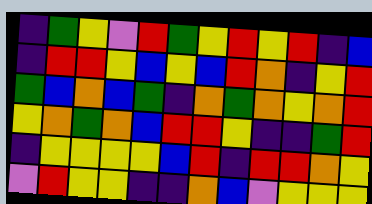[["indigo", "green", "yellow", "violet", "red", "green", "yellow", "red", "yellow", "red", "indigo", "blue"], ["indigo", "red", "red", "yellow", "blue", "yellow", "blue", "red", "orange", "indigo", "yellow", "red"], ["green", "blue", "orange", "blue", "green", "indigo", "orange", "green", "orange", "yellow", "orange", "red"], ["yellow", "orange", "green", "orange", "blue", "red", "red", "yellow", "indigo", "indigo", "green", "red"], ["indigo", "yellow", "yellow", "yellow", "yellow", "blue", "red", "indigo", "red", "red", "orange", "yellow"], ["violet", "red", "yellow", "yellow", "indigo", "indigo", "orange", "blue", "violet", "yellow", "yellow", "yellow"]]